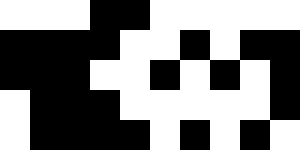[["white", "white", "white", "black", "black", "white", "white", "white", "white", "white"], ["black", "black", "black", "black", "white", "white", "black", "white", "black", "black"], ["black", "black", "black", "white", "white", "black", "white", "black", "white", "black"], ["white", "black", "black", "black", "white", "white", "white", "white", "white", "black"], ["white", "black", "black", "black", "black", "white", "black", "white", "black", "white"]]